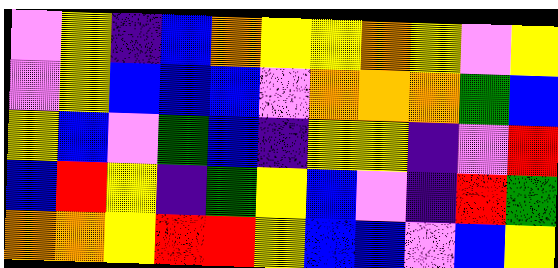[["violet", "yellow", "indigo", "blue", "orange", "yellow", "yellow", "orange", "yellow", "violet", "yellow"], ["violet", "yellow", "blue", "blue", "blue", "violet", "orange", "orange", "orange", "green", "blue"], ["yellow", "blue", "violet", "green", "blue", "indigo", "yellow", "yellow", "indigo", "violet", "red"], ["blue", "red", "yellow", "indigo", "green", "yellow", "blue", "violet", "indigo", "red", "green"], ["orange", "orange", "yellow", "red", "red", "yellow", "blue", "blue", "violet", "blue", "yellow"]]